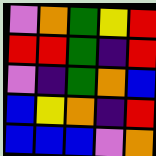[["violet", "orange", "green", "yellow", "red"], ["red", "red", "green", "indigo", "red"], ["violet", "indigo", "green", "orange", "blue"], ["blue", "yellow", "orange", "indigo", "red"], ["blue", "blue", "blue", "violet", "orange"]]